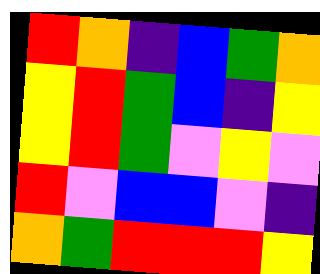[["red", "orange", "indigo", "blue", "green", "orange"], ["yellow", "red", "green", "blue", "indigo", "yellow"], ["yellow", "red", "green", "violet", "yellow", "violet"], ["red", "violet", "blue", "blue", "violet", "indigo"], ["orange", "green", "red", "red", "red", "yellow"]]